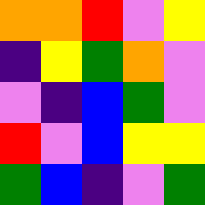[["orange", "orange", "red", "violet", "yellow"], ["indigo", "yellow", "green", "orange", "violet"], ["violet", "indigo", "blue", "green", "violet"], ["red", "violet", "blue", "yellow", "yellow"], ["green", "blue", "indigo", "violet", "green"]]